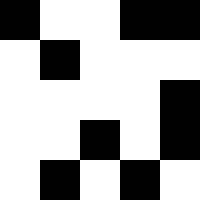[["black", "white", "white", "black", "black"], ["white", "black", "white", "white", "white"], ["white", "white", "white", "white", "black"], ["white", "white", "black", "white", "black"], ["white", "black", "white", "black", "white"]]